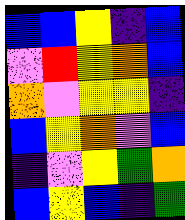[["blue", "blue", "yellow", "indigo", "blue"], ["violet", "red", "yellow", "orange", "blue"], ["orange", "violet", "yellow", "yellow", "indigo"], ["blue", "yellow", "orange", "violet", "blue"], ["indigo", "violet", "yellow", "green", "orange"], ["blue", "yellow", "blue", "indigo", "green"]]